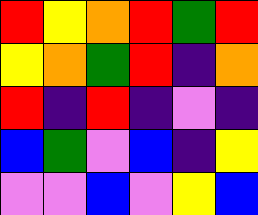[["red", "yellow", "orange", "red", "green", "red"], ["yellow", "orange", "green", "red", "indigo", "orange"], ["red", "indigo", "red", "indigo", "violet", "indigo"], ["blue", "green", "violet", "blue", "indigo", "yellow"], ["violet", "violet", "blue", "violet", "yellow", "blue"]]